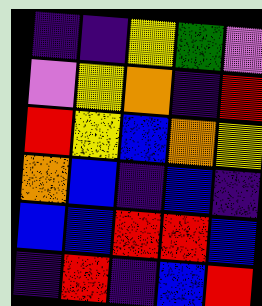[["indigo", "indigo", "yellow", "green", "violet"], ["violet", "yellow", "orange", "indigo", "red"], ["red", "yellow", "blue", "orange", "yellow"], ["orange", "blue", "indigo", "blue", "indigo"], ["blue", "blue", "red", "red", "blue"], ["indigo", "red", "indigo", "blue", "red"]]